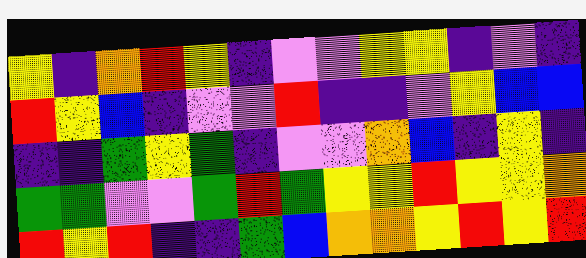[["yellow", "indigo", "orange", "red", "yellow", "indigo", "violet", "violet", "yellow", "yellow", "indigo", "violet", "indigo"], ["red", "yellow", "blue", "indigo", "violet", "violet", "red", "indigo", "indigo", "violet", "yellow", "blue", "blue"], ["indigo", "indigo", "green", "yellow", "green", "indigo", "violet", "violet", "orange", "blue", "indigo", "yellow", "indigo"], ["green", "green", "violet", "violet", "green", "red", "green", "yellow", "yellow", "red", "yellow", "yellow", "orange"], ["red", "yellow", "red", "indigo", "indigo", "green", "blue", "orange", "orange", "yellow", "red", "yellow", "red"]]